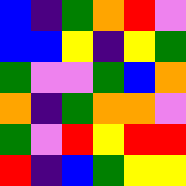[["blue", "indigo", "green", "orange", "red", "violet"], ["blue", "blue", "yellow", "indigo", "yellow", "green"], ["green", "violet", "violet", "green", "blue", "orange"], ["orange", "indigo", "green", "orange", "orange", "violet"], ["green", "violet", "red", "yellow", "red", "red"], ["red", "indigo", "blue", "green", "yellow", "yellow"]]